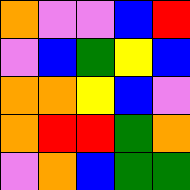[["orange", "violet", "violet", "blue", "red"], ["violet", "blue", "green", "yellow", "blue"], ["orange", "orange", "yellow", "blue", "violet"], ["orange", "red", "red", "green", "orange"], ["violet", "orange", "blue", "green", "green"]]